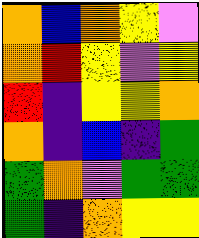[["orange", "blue", "orange", "yellow", "violet"], ["orange", "red", "yellow", "violet", "yellow"], ["red", "indigo", "yellow", "yellow", "orange"], ["orange", "indigo", "blue", "indigo", "green"], ["green", "orange", "violet", "green", "green"], ["green", "indigo", "orange", "yellow", "yellow"]]